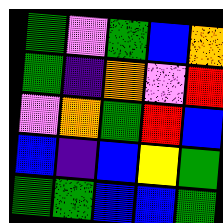[["green", "violet", "green", "blue", "orange"], ["green", "indigo", "orange", "violet", "red"], ["violet", "orange", "green", "red", "blue"], ["blue", "indigo", "blue", "yellow", "green"], ["green", "green", "blue", "blue", "green"]]